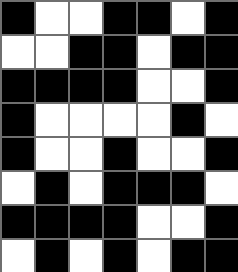[["black", "white", "white", "black", "black", "white", "black"], ["white", "white", "black", "black", "white", "black", "black"], ["black", "black", "black", "black", "white", "white", "black"], ["black", "white", "white", "white", "white", "black", "white"], ["black", "white", "white", "black", "white", "white", "black"], ["white", "black", "white", "black", "black", "black", "white"], ["black", "black", "black", "black", "white", "white", "black"], ["white", "black", "white", "black", "white", "black", "black"]]